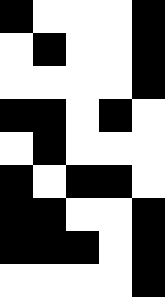[["black", "white", "white", "white", "black"], ["white", "black", "white", "white", "black"], ["white", "white", "white", "white", "black"], ["black", "black", "white", "black", "white"], ["white", "black", "white", "white", "white"], ["black", "white", "black", "black", "white"], ["black", "black", "white", "white", "black"], ["black", "black", "black", "white", "black"], ["white", "white", "white", "white", "black"]]